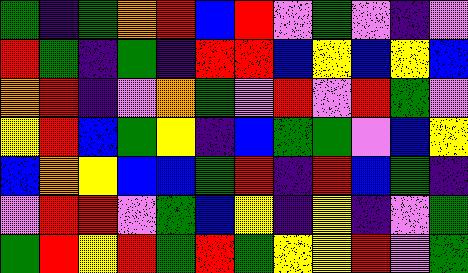[["green", "indigo", "green", "orange", "red", "blue", "red", "violet", "green", "violet", "indigo", "violet"], ["red", "green", "indigo", "green", "indigo", "red", "red", "blue", "yellow", "blue", "yellow", "blue"], ["orange", "red", "indigo", "violet", "orange", "green", "violet", "red", "violet", "red", "green", "violet"], ["yellow", "red", "blue", "green", "yellow", "indigo", "blue", "green", "green", "violet", "blue", "yellow"], ["blue", "orange", "yellow", "blue", "blue", "green", "red", "indigo", "red", "blue", "green", "indigo"], ["violet", "red", "red", "violet", "green", "blue", "yellow", "indigo", "yellow", "indigo", "violet", "green"], ["green", "red", "yellow", "red", "green", "red", "green", "yellow", "yellow", "red", "violet", "green"]]